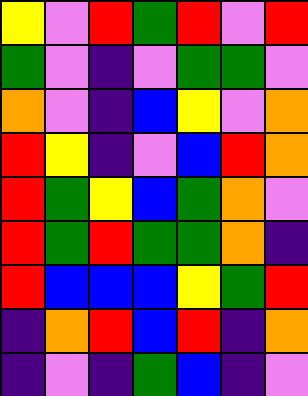[["yellow", "violet", "red", "green", "red", "violet", "red"], ["green", "violet", "indigo", "violet", "green", "green", "violet"], ["orange", "violet", "indigo", "blue", "yellow", "violet", "orange"], ["red", "yellow", "indigo", "violet", "blue", "red", "orange"], ["red", "green", "yellow", "blue", "green", "orange", "violet"], ["red", "green", "red", "green", "green", "orange", "indigo"], ["red", "blue", "blue", "blue", "yellow", "green", "red"], ["indigo", "orange", "red", "blue", "red", "indigo", "orange"], ["indigo", "violet", "indigo", "green", "blue", "indigo", "violet"]]